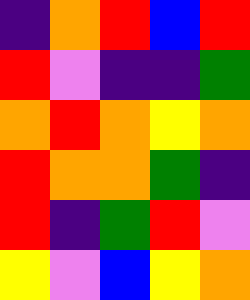[["indigo", "orange", "red", "blue", "red"], ["red", "violet", "indigo", "indigo", "green"], ["orange", "red", "orange", "yellow", "orange"], ["red", "orange", "orange", "green", "indigo"], ["red", "indigo", "green", "red", "violet"], ["yellow", "violet", "blue", "yellow", "orange"]]